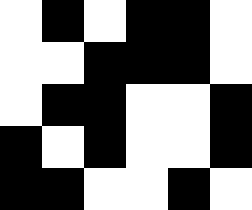[["white", "black", "white", "black", "black", "white"], ["white", "white", "black", "black", "black", "white"], ["white", "black", "black", "white", "white", "black"], ["black", "white", "black", "white", "white", "black"], ["black", "black", "white", "white", "black", "white"]]